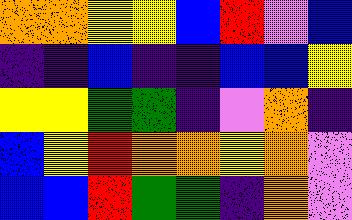[["orange", "orange", "yellow", "yellow", "blue", "red", "violet", "blue"], ["indigo", "indigo", "blue", "indigo", "indigo", "blue", "blue", "yellow"], ["yellow", "yellow", "green", "green", "indigo", "violet", "orange", "indigo"], ["blue", "yellow", "red", "orange", "orange", "yellow", "orange", "violet"], ["blue", "blue", "red", "green", "green", "indigo", "orange", "violet"]]